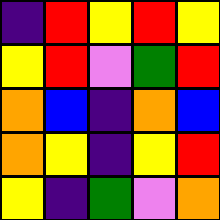[["indigo", "red", "yellow", "red", "yellow"], ["yellow", "red", "violet", "green", "red"], ["orange", "blue", "indigo", "orange", "blue"], ["orange", "yellow", "indigo", "yellow", "red"], ["yellow", "indigo", "green", "violet", "orange"]]